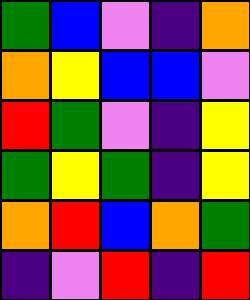[["green", "blue", "violet", "indigo", "orange"], ["orange", "yellow", "blue", "blue", "violet"], ["red", "green", "violet", "indigo", "yellow"], ["green", "yellow", "green", "indigo", "yellow"], ["orange", "red", "blue", "orange", "green"], ["indigo", "violet", "red", "indigo", "red"]]